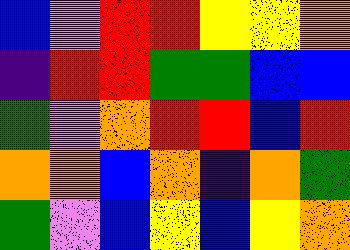[["blue", "violet", "red", "red", "yellow", "yellow", "orange"], ["indigo", "red", "red", "green", "green", "blue", "blue"], ["green", "violet", "orange", "red", "red", "blue", "red"], ["orange", "orange", "blue", "orange", "indigo", "orange", "green"], ["green", "violet", "blue", "yellow", "blue", "yellow", "orange"]]